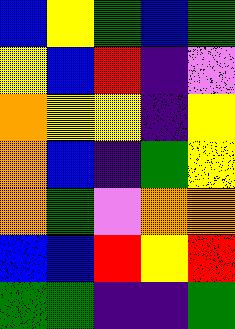[["blue", "yellow", "green", "blue", "green"], ["yellow", "blue", "red", "indigo", "violet"], ["orange", "yellow", "yellow", "indigo", "yellow"], ["orange", "blue", "indigo", "green", "yellow"], ["orange", "green", "violet", "orange", "orange"], ["blue", "blue", "red", "yellow", "red"], ["green", "green", "indigo", "indigo", "green"]]